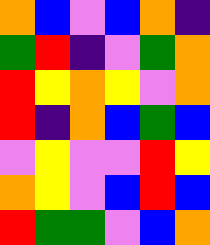[["orange", "blue", "violet", "blue", "orange", "indigo"], ["green", "red", "indigo", "violet", "green", "orange"], ["red", "yellow", "orange", "yellow", "violet", "orange"], ["red", "indigo", "orange", "blue", "green", "blue"], ["violet", "yellow", "violet", "violet", "red", "yellow"], ["orange", "yellow", "violet", "blue", "red", "blue"], ["red", "green", "green", "violet", "blue", "orange"]]